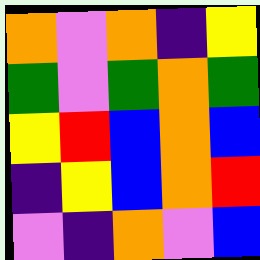[["orange", "violet", "orange", "indigo", "yellow"], ["green", "violet", "green", "orange", "green"], ["yellow", "red", "blue", "orange", "blue"], ["indigo", "yellow", "blue", "orange", "red"], ["violet", "indigo", "orange", "violet", "blue"]]